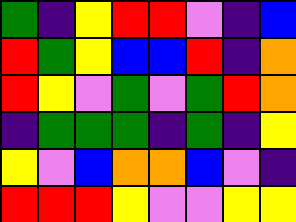[["green", "indigo", "yellow", "red", "red", "violet", "indigo", "blue"], ["red", "green", "yellow", "blue", "blue", "red", "indigo", "orange"], ["red", "yellow", "violet", "green", "violet", "green", "red", "orange"], ["indigo", "green", "green", "green", "indigo", "green", "indigo", "yellow"], ["yellow", "violet", "blue", "orange", "orange", "blue", "violet", "indigo"], ["red", "red", "red", "yellow", "violet", "violet", "yellow", "yellow"]]